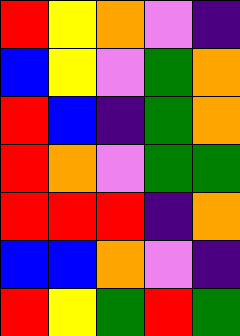[["red", "yellow", "orange", "violet", "indigo"], ["blue", "yellow", "violet", "green", "orange"], ["red", "blue", "indigo", "green", "orange"], ["red", "orange", "violet", "green", "green"], ["red", "red", "red", "indigo", "orange"], ["blue", "blue", "orange", "violet", "indigo"], ["red", "yellow", "green", "red", "green"]]